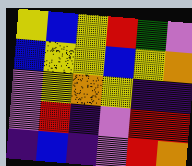[["yellow", "blue", "yellow", "red", "green", "violet"], ["blue", "yellow", "yellow", "blue", "yellow", "orange"], ["violet", "yellow", "orange", "yellow", "indigo", "indigo"], ["violet", "red", "indigo", "violet", "red", "red"], ["indigo", "blue", "indigo", "violet", "red", "orange"]]